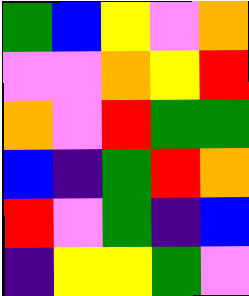[["green", "blue", "yellow", "violet", "orange"], ["violet", "violet", "orange", "yellow", "red"], ["orange", "violet", "red", "green", "green"], ["blue", "indigo", "green", "red", "orange"], ["red", "violet", "green", "indigo", "blue"], ["indigo", "yellow", "yellow", "green", "violet"]]